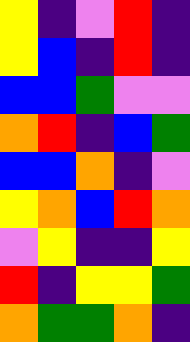[["yellow", "indigo", "violet", "red", "indigo"], ["yellow", "blue", "indigo", "red", "indigo"], ["blue", "blue", "green", "violet", "violet"], ["orange", "red", "indigo", "blue", "green"], ["blue", "blue", "orange", "indigo", "violet"], ["yellow", "orange", "blue", "red", "orange"], ["violet", "yellow", "indigo", "indigo", "yellow"], ["red", "indigo", "yellow", "yellow", "green"], ["orange", "green", "green", "orange", "indigo"]]